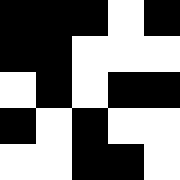[["black", "black", "black", "white", "black"], ["black", "black", "white", "white", "white"], ["white", "black", "white", "black", "black"], ["black", "white", "black", "white", "white"], ["white", "white", "black", "black", "white"]]